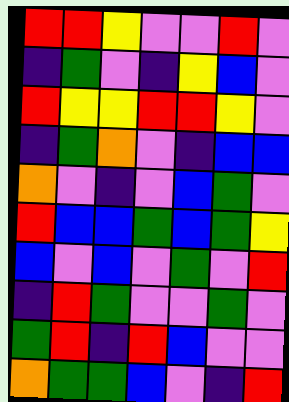[["red", "red", "yellow", "violet", "violet", "red", "violet"], ["indigo", "green", "violet", "indigo", "yellow", "blue", "violet"], ["red", "yellow", "yellow", "red", "red", "yellow", "violet"], ["indigo", "green", "orange", "violet", "indigo", "blue", "blue"], ["orange", "violet", "indigo", "violet", "blue", "green", "violet"], ["red", "blue", "blue", "green", "blue", "green", "yellow"], ["blue", "violet", "blue", "violet", "green", "violet", "red"], ["indigo", "red", "green", "violet", "violet", "green", "violet"], ["green", "red", "indigo", "red", "blue", "violet", "violet"], ["orange", "green", "green", "blue", "violet", "indigo", "red"]]